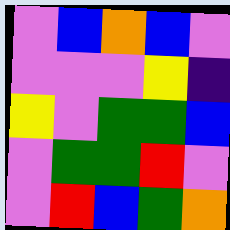[["violet", "blue", "orange", "blue", "violet"], ["violet", "violet", "violet", "yellow", "indigo"], ["yellow", "violet", "green", "green", "blue"], ["violet", "green", "green", "red", "violet"], ["violet", "red", "blue", "green", "orange"]]